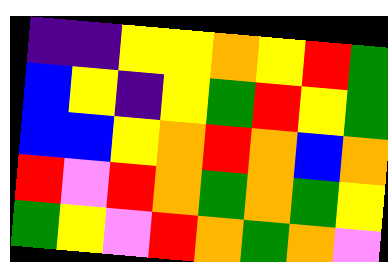[["indigo", "indigo", "yellow", "yellow", "orange", "yellow", "red", "green"], ["blue", "yellow", "indigo", "yellow", "green", "red", "yellow", "green"], ["blue", "blue", "yellow", "orange", "red", "orange", "blue", "orange"], ["red", "violet", "red", "orange", "green", "orange", "green", "yellow"], ["green", "yellow", "violet", "red", "orange", "green", "orange", "violet"]]